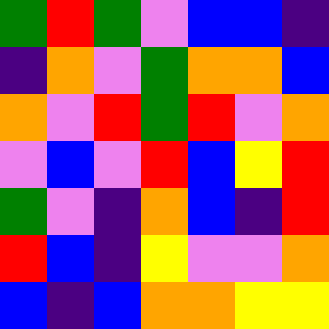[["green", "red", "green", "violet", "blue", "blue", "indigo"], ["indigo", "orange", "violet", "green", "orange", "orange", "blue"], ["orange", "violet", "red", "green", "red", "violet", "orange"], ["violet", "blue", "violet", "red", "blue", "yellow", "red"], ["green", "violet", "indigo", "orange", "blue", "indigo", "red"], ["red", "blue", "indigo", "yellow", "violet", "violet", "orange"], ["blue", "indigo", "blue", "orange", "orange", "yellow", "yellow"]]